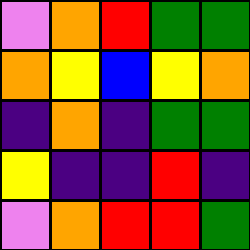[["violet", "orange", "red", "green", "green"], ["orange", "yellow", "blue", "yellow", "orange"], ["indigo", "orange", "indigo", "green", "green"], ["yellow", "indigo", "indigo", "red", "indigo"], ["violet", "orange", "red", "red", "green"]]